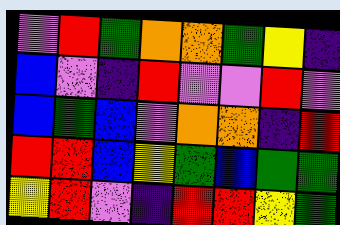[["violet", "red", "green", "orange", "orange", "green", "yellow", "indigo"], ["blue", "violet", "indigo", "red", "violet", "violet", "red", "violet"], ["blue", "green", "blue", "violet", "orange", "orange", "indigo", "red"], ["red", "red", "blue", "yellow", "green", "blue", "green", "green"], ["yellow", "red", "violet", "indigo", "red", "red", "yellow", "green"]]